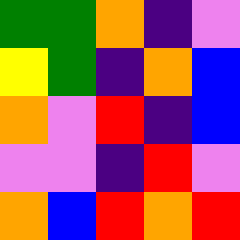[["green", "green", "orange", "indigo", "violet"], ["yellow", "green", "indigo", "orange", "blue"], ["orange", "violet", "red", "indigo", "blue"], ["violet", "violet", "indigo", "red", "violet"], ["orange", "blue", "red", "orange", "red"]]